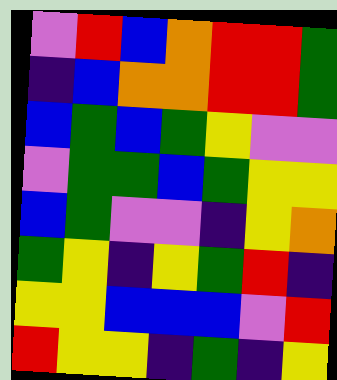[["violet", "red", "blue", "orange", "red", "red", "green"], ["indigo", "blue", "orange", "orange", "red", "red", "green"], ["blue", "green", "blue", "green", "yellow", "violet", "violet"], ["violet", "green", "green", "blue", "green", "yellow", "yellow"], ["blue", "green", "violet", "violet", "indigo", "yellow", "orange"], ["green", "yellow", "indigo", "yellow", "green", "red", "indigo"], ["yellow", "yellow", "blue", "blue", "blue", "violet", "red"], ["red", "yellow", "yellow", "indigo", "green", "indigo", "yellow"]]